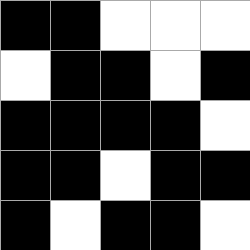[["black", "black", "white", "white", "white"], ["white", "black", "black", "white", "black"], ["black", "black", "black", "black", "white"], ["black", "black", "white", "black", "black"], ["black", "white", "black", "black", "white"]]